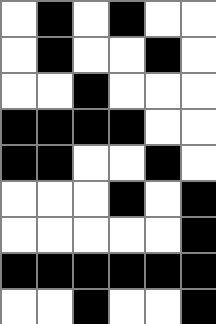[["white", "black", "white", "black", "white", "white"], ["white", "black", "white", "white", "black", "white"], ["white", "white", "black", "white", "white", "white"], ["black", "black", "black", "black", "white", "white"], ["black", "black", "white", "white", "black", "white"], ["white", "white", "white", "black", "white", "black"], ["white", "white", "white", "white", "white", "black"], ["black", "black", "black", "black", "black", "black"], ["white", "white", "black", "white", "white", "black"]]